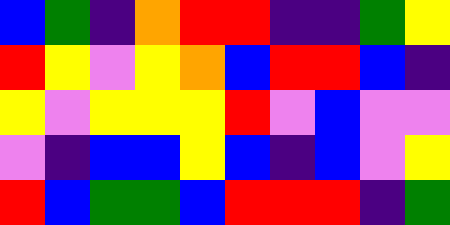[["blue", "green", "indigo", "orange", "red", "red", "indigo", "indigo", "green", "yellow"], ["red", "yellow", "violet", "yellow", "orange", "blue", "red", "red", "blue", "indigo"], ["yellow", "violet", "yellow", "yellow", "yellow", "red", "violet", "blue", "violet", "violet"], ["violet", "indigo", "blue", "blue", "yellow", "blue", "indigo", "blue", "violet", "yellow"], ["red", "blue", "green", "green", "blue", "red", "red", "red", "indigo", "green"]]